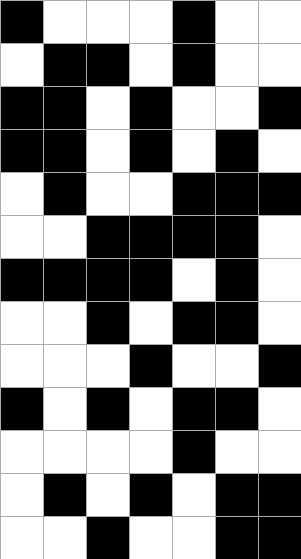[["black", "white", "white", "white", "black", "white", "white"], ["white", "black", "black", "white", "black", "white", "white"], ["black", "black", "white", "black", "white", "white", "black"], ["black", "black", "white", "black", "white", "black", "white"], ["white", "black", "white", "white", "black", "black", "black"], ["white", "white", "black", "black", "black", "black", "white"], ["black", "black", "black", "black", "white", "black", "white"], ["white", "white", "black", "white", "black", "black", "white"], ["white", "white", "white", "black", "white", "white", "black"], ["black", "white", "black", "white", "black", "black", "white"], ["white", "white", "white", "white", "black", "white", "white"], ["white", "black", "white", "black", "white", "black", "black"], ["white", "white", "black", "white", "white", "black", "black"]]